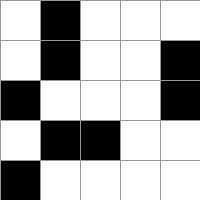[["white", "black", "white", "white", "white"], ["white", "black", "white", "white", "black"], ["black", "white", "white", "white", "black"], ["white", "black", "black", "white", "white"], ["black", "white", "white", "white", "white"]]